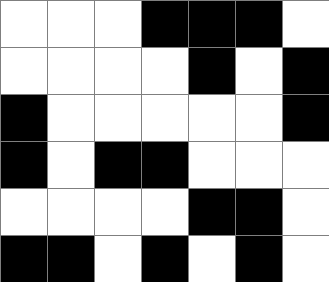[["white", "white", "white", "black", "black", "black", "white"], ["white", "white", "white", "white", "black", "white", "black"], ["black", "white", "white", "white", "white", "white", "black"], ["black", "white", "black", "black", "white", "white", "white"], ["white", "white", "white", "white", "black", "black", "white"], ["black", "black", "white", "black", "white", "black", "white"]]